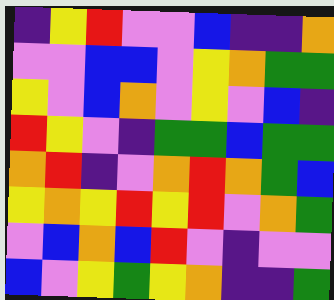[["indigo", "yellow", "red", "violet", "violet", "blue", "indigo", "indigo", "orange"], ["violet", "violet", "blue", "blue", "violet", "yellow", "orange", "green", "green"], ["yellow", "violet", "blue", "orange", "violet", "yellow", "violet", "blue", "indigo"], ["red", "yellow", "violet", "indigo", "green", "green", "blue", "green", "green"], ["orange", "red", "indigo", "violet", "orange", "red", "orange", "green", "blue"], ["yellow", "orange", "yellow", "red", "yellow", "red", "violet", "orange", "green"], ["violet", "blue", "orange", "blue", "red", "violet", "indigo", "violet", "violet"], ["blue", "violet", "yellow", "green", "yellow", "orange", "indigo", "indigo", "green"]]